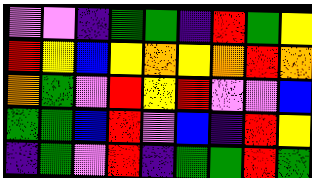[["violet", "violet", "indigo", "green", "green", "indigo", "red", "green", "yellow"], ["red", "yellow", "blue", "yellow", "orange", "yellow", "orange", "red", "orange"], ["orange", "green", "violet", "red", "yellow", "red", "violet", "violet", "blue"], ["green", "green", "blue", "red", "violet", "blue", "indigo", "red", "yellow"], ["indigo", "green", "violet", "red", "indigo", "green", "green", "red", "green"]]